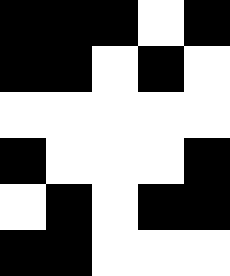[["black", "black", "black", "white", "black"], ["black", "black", "white", "black", "white"], ["white", "white", "white", "white", "white"], ["black", "white", "white", "white", "black"], ["white", "black", "white", "black", "black"], ["black", "black", "white", "white", "white"]]